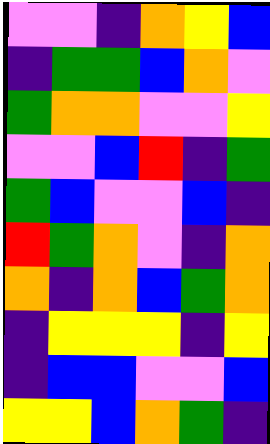[["violet", "violet", "indigo", "orange", "yellow", "blue"], ["indigo", "green", "green", "blue", "orange", "violet"], ["green", "orange", "orange", "violet", "violet", "yellow"], ["violet", "violet", "blue", "red", "indigo", "green"], ["green", "blue", "violet", "violet", "blue", "indigo"], ["red", "green", "orange", "violet", "indigo", "orange"], ["orange", "indigo", "orange", "blue", "green", "orange"], ["indigo", "yellow", "yellow", "yellow", "indigo", "yellow"], ["indigo", "blue", "blue", "violet", "violet", "blue"], ["yellow", "yellow", "blue", "orange", "green", "indigo"]]